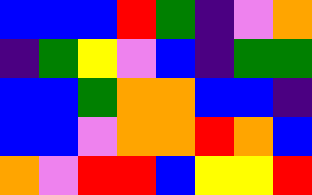[["blue", "blue", "blue", "red", "green", "indigo", "violet", "orange"], ["indigo", "green", "yellow", "violet", "blue", "indigo", "green", "green"], ["blue", "blue", "green", "orange", "orange", "blue", "blue", "indigo"], ["blue", "blue", "violet", "orange", "orange", "red", "orange", "blue"], ["orange", "violet", "red", "red", "blue", "yellow", "yellow", "red"]]